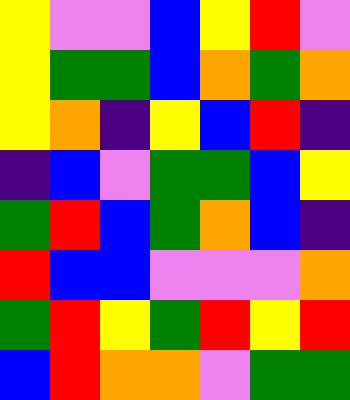[["yellow", "violet", "violet", "blue", "yellow", "red", "violet"], ["yellow", "green", "green", "blue", "orange", "green", "orange"], ["yellow", "orange", "indigo", "yellow", "blue", "red", "indigo"], ["indigo", "blue", "violet", "green", "green", "blue", "yellow"], ["green", "red", "blue", "green", "orange", "blue", "indigo"], ["red", "blue", "blue", "violet", "violet", "violet", "orange"], ["green", "red", "yellow", "green", "red", "yellow", "red"], ["blue", "red", "orange", "orange", "violet", "green", "green"]]